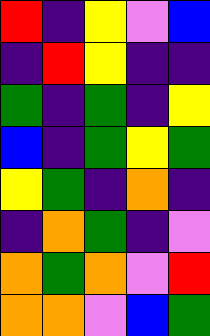[["red", "indigo", "yellow", "violet", "blue"], ["indigo", "red", "yellow", "indigo", "indigo"], ["green", "indigo", "green", "indigo", "yellow"], ["blue", "indigo", "green", "yellow", "green"], ["yellow", "green", "indigo", "orange", "indigo"], ["indigo", "orange", "green", "indigo", "violet"], ["orange", "green", "orange", "violet", "red"], ["orange", "orange", "violet", "blue", "green"]]